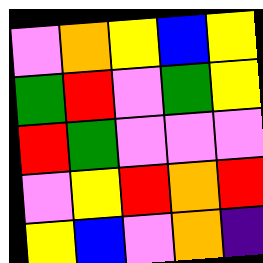[["violet", "orange", "yellow", "blue", "yellow"], ["green", "red", "violet", "green", "yellow"], ["red", "green", "violet", "violet", "violet"], ["violet", "yellow", "red", "orange", "red"], ["yellow", "blue", "violet", "orange", "indigo"]]